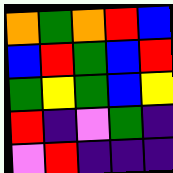[["orange", "green", "orange", "red", "blue"], ["blue", "red", "green", "blue", "red"], ["green", "yellow", "green", "blue", "yellow"], ["red", "indigo", "violet", "green", "indigo"], ["violet", "red", "indigo", "indigo", "indigo"]]